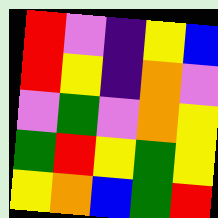[["red", "violet", "indigo", "yellow", "blue"], ["red", "yellow", "indigo", "orange", "violet"], ["violet", "green", "violet", "orange", "yellow"], ["green", "red", "yellow", "green", "yellow"], ["yellow", "orange", "blue", "green", "red"]]